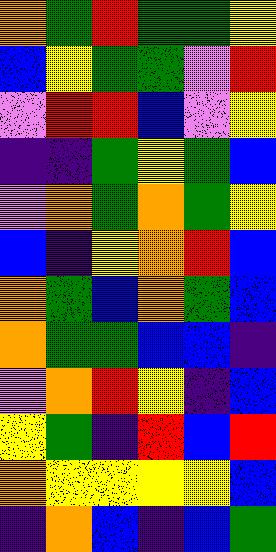[["orange", "green", "red", "green", "green", "yellow"], ["blue", "yellow", "green", "green", "violet", "red"], ["violet", "red", "red", "blue", "violet", "yellow"], ["indigo", "indigo", "green", "yellow", "green", "blue"], ["violet", "orange", "green", "orange", "green", "yellow"], ["blue", "indigo", "yellow", "orange", "red", "blue"], ["orange", "green", "blue", "orange", "green", "blue"], ["orange", "green", "green", "blue", "blue", "indigo"], ["violet", "orange", "red", "yellow", "indigo", "blue"], ["yellow", "green", "indigo", "red", "blue", "red"], ["orange", "yellow", "yellow", "yellow", "yellow", "blue"], ["indigo", "orange", "blue", "indigo", "blue", "green"]]